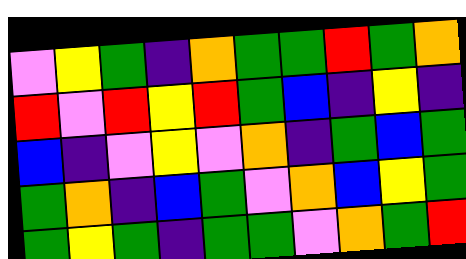[["violet", "yellow", "green", "indigo", "orange", "green", "green", "red", "green", "orange"], ["red", "violet", "red", "yellow", "red", "green", "blue", "indigo", "yellow", "indigo"], ["blue", "indigo", "violet", "yellow", "violet", "orange", "indigo", "green", "blue", "green"], ["green", "orange", "indigo", "blue", "green", "violet", "orange", "blue", "yellow", "green"], ["green", "yellow", "green", "indigo", "green", "green", "violet", "orange", "green", "red"]]